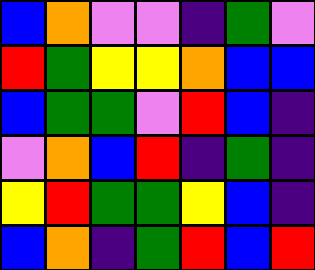[["blue", "orange", "violet", "violet", "indigo", "green", "violet"], ["red", "green", "yellow", "yellow", "orange", "blue", "blue"], ["blue", "green", "green", "violet", "red", "blue", "indigo"], ["violet", "orange", "blue", "red", "indigo", "green", "indigo"], ["yellow", "red", "green", "green", "yellow", "blue", "indigo"], ["blue", "orange", "indigo", "green", "red", "blue", "red"]]